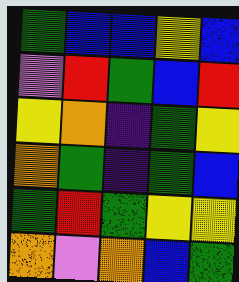[["green", "blue", "blue", "yellow", "blue"], ["violet", "red", "green", "blue", "red"], ["yellow", "orange", "indigo", "green", "yellow"], ["orange", "green", "indigo", "green", "blue"], ["green", "red", "green", "yellow", "yellow"], ["orange", "violet", "orange", "blue", "green"]]